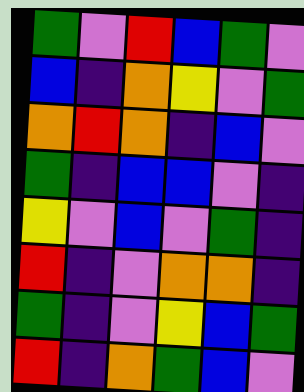[["green", "violet", "red", "blue", "green", "violet"], ["blue", "indigo", "orange", "yellow", "violet", "green"], ["orange", "red", "orange", "indigo", "blue", "violet"], ["green", "indigo", "blue", "blue", "violet", "indigo"], ["yellow", "violet", "blue", "violet", "green", "indigo"], ["red", "indigo", "violet", "orange", "orange", "indigo"], ["green", "indigo", "violet", "yellow", "blue", "green"], ["red", "indigo", "orange", "green", "blue", "violet"]]